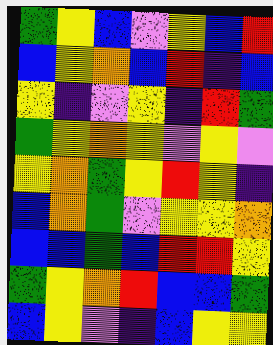[["green", "yellow", "blue", "violet", "yellow", "blue", "red"], ["blue", "yellow", "orange", "blue", "red", "indigo", "blue"], ["yellow", "indigo", "violet", "yellow", "indigo", "red", "green"], ["green", "yellow", "orange", "yellow", "violet", "yellow", "violet"], ["yellow", "orange", "green", "yellow", "red", "yellow", "indigo"], ["blue", "orange", "green", "violet", "yellow", "yellow", "orange"], ["blue", "blue", "green", "blue", "red", "red", "yellow"], ["green", "yellow", "orange", "red", "blue", "blue", "green"], ["blue", "yellow", "violet", "indigo", "blue", "yellow", "yellow"]]